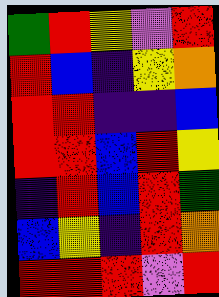[["green", "red", "yellow", "violet", "red"], ["red", "blue", "indigo", "yellow", "orange"], ["red", "red", "indigo", "indigo", "blue"], ["red", "red", "blue", "red", "yellow"], ["indigo", "red", "blue", "red", "green"], ["blue", "yellow", "indigo", "red", "orange"], ["red", "red", "red", "violet", "red"]]